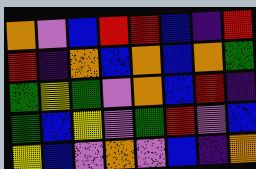[["orange", "violet", "blue", "red", "red", "blue", "indigo", "red"], ["red", "indigo", "orange", "blue", "orange", "blue", "orange", "green"], ["green", "yellow", "green", "violet", "orange", "blue", "red", "indigo"], ["green", "blue", "yellow", "violet", "green", "red", "violet", "blue"], ["yellow", "blue", "violet", "orange", "violet", "blue", "indigo", "orange"]]